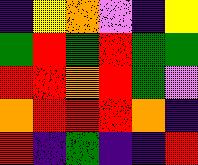[["indigo", "yellow", "orange", "violet", "indigo", "yellow"], ["green", "red", "green", "red", "green", "green"], ["red", "red", "orange", "red", "green", "violet"], ["orange", "red", "red", "red", "orange", "indigo"], ["red", "indigo", "green", "indigo", "indigo", "red"]]